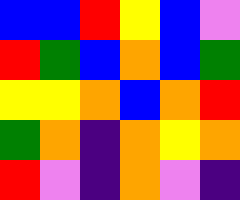[["blue", "blue", "red", "yellow", "blue", "violet"], ["red", "green", "blue", "orange", "blue", "green"], ["yellow", "yellow", "orange", "blue", "orange", "red"], ["green", "orange", "indigo", "orange", "yellow", "orange"], ["red", "violet", "indigo", "orange", "violet", "indigo"]]